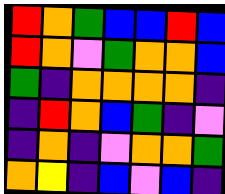[["red", "orange", "green", "blue", "blue", "red", "blue"], ["red", "orange", "violet", "green", "orange", "orange", "blue"], ["green", "indigo", "orange", "orange", "orange", "orange", "indigo"], ["indigo", "red", "orange", "blue", "green", "indigo", "violet"], ["indigo", "orange", "indigo", "violet", "orange", "orange", "green"], ["orange", "yellow", "indigo", "blue", "violet", "blue", "indigo"]]